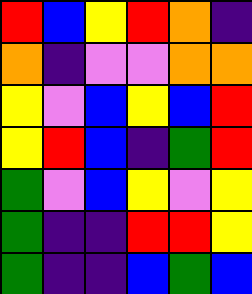[["red", "blue", "yellow", "red", "orange", "indigo"], ["orange", "indigo", "violet", "violet", "orange", "orange"], ["yellow", "violet", "blue", "yellow", "blue", "red"], ["yellow", "red", "blue", "indigo", "green", "red"], ["green", "violet", "blue", "yellow", "violet", "yellow"], ["green", "indigo", "indigo", "red", "red", "yellow"], ["green", "indigo", "indigo", "blue", "green", "blue"]]